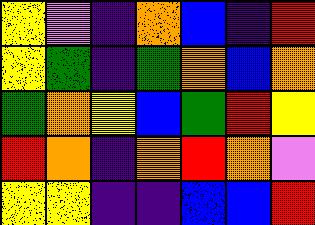[["yellow", "violet", "indigo", "orange", "blue", "indigo", "red"], ["yellow", "green", "indigo", "green", "orange", "blue", "orange"], ["green", "orange", "yellow", "blue", "green", "red", "yellow"], ["red", "orange", "indigo", "orange", "red", "orange", "violet"], ["yellow", "yellow", "indigo", "indigo", "blue", "blue", "red"]]